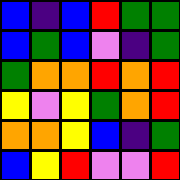[["blue", "indigo", "blue", "red", "green", "green"], ["blue", "green", "blue", "violet", "indigo", "green"], ["green", "orange", "orange", "red", "orange", "red"], ["yellow", "violet", "yellow", "green", "orange", "red"], ["orange", "orange", "yellow", "blue", "indigo", "green"], ["blue", "yellow", "red", "violet", "violet", "red"]]